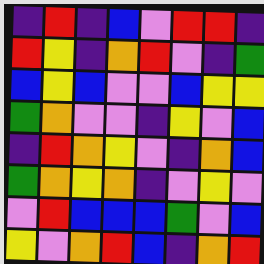[["indigo", "red", "indigo", "blue", "violet", "red", "red", "indigo"], ["red", "yellow", "indigo", "orange", "red", "violet", "indigo", "green"], ["blue", "yellow", "blue", "violet", "violet", "blue", "yellow", "yellow"], ["green", "orange", "violet", "violet", "indigo", "yellow", "violet", "blue"], ["indigo", "red", "orange", "yellow", "violet", "indigo", "orange", "blue"], ["green", "orange", "yellow", "orange", "indigo", "violet", "yellow", "violet"], ["violet", "red", "blue", "blue", "blue", "green", "violet", "blue"], ["yellow", "violet", "orange", "red", "blue", "indigo", "orange", "red"]]